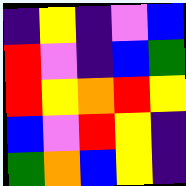[["indigo", "yellow", "indigo", "violet", "blue"], ["red", "violet", "indigo", "blue", "green"], ["red", "yellow", "orange", "red", "yellow"], ["blue", "violet", "red", "yellow", "indigo"], ["green", "orange", "blue", "yellow", "indigo"]]